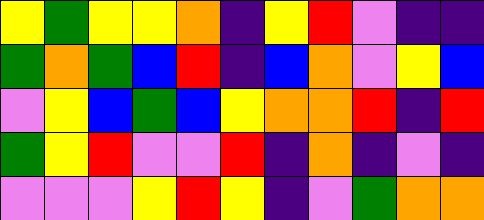[["yellow", "green", "yellow", "yellow", "orange", "indigo", "yellow", "red", "violet", "indigo", "indigo"], ["green", "orange", "green", "blue", "red", "indigo", "blue", "orange", "violet", "yellow", "blue"], ["violet", "yellow", "blue", "green", "blue", "yellow", "orange", "orange", "red", "indigo", "red"], ["green", "yellow", "red", "violet", "violet", "red", "indigo", "orange", "indigo", "violet", "indigo"], ["violet", "violet", "violet", "yellow", "red", "yellow", "indigo", "violet", "green", "orange", "orange"]]